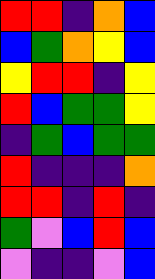[["red", "red", "indigo", "orange", "blue"], ["blue", "green", "orange", "yellow", "blue"], ["yellow", "red", "red", "indigo", "yellow"], ["red", "blue", "green", "green", "yellow"], ["indigo", "green", "blue", "green", "green"], ["red", "indigo", "indigo", "indigo", "orange"], ["red", "red", "indigo", "red", "indigo"], ["green", "violet", "blue", "red", "blue"], ["violet", "indigo", "indigo", "violet", "blue"]]